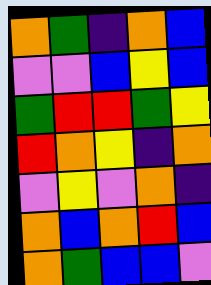[["orange", "green", "indigo", "orange", "blue"], ["violet", "violet", "blue", "yellow", "blue"], ["green", "red", "red", "green", "yellow"], ["red", "orange", "yellow", "indigo", "orange"], ["violet", "yellow", "violet", "orange", "indigo"], ["orange", "blue", "orange", "red", "blue"], ["orange", "green", "blue", "blue", "violet"]]